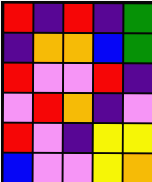[["red", "indigo", "red", "indigo", "green"], ["indigo", "orange", "orange", "blue", "green"], ["red", "violet", "violet", "red", "indigo"], ["violet", "red", "orange", "indigo", "violet"], ["red", "violet", "indigo", "yellow", "yellow"], ["blue", "violet", "violet", "yellow", "orange"]]